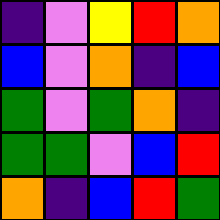[["indigo", "violet", "yellow", "red", "orange"], ["blue", "violet", "orange", "indigo", "blue"], ["green", "violet", "green", "orange", "indigo"], ["green", "green", "violet", "blue", "red"], ["orange", "indigo", "blue", "red", "green"]]